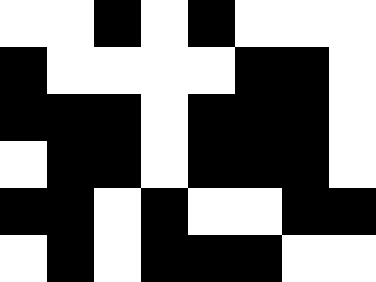[["white", "white", "black", "white", "black", "white", "white", "white"], ["black", "white", "white", "white", "white", "black", "black", "white"], ["black", "black", "black", "white", "black", "black", "black", "white"], ["white", "black", "black", "white", "black", "black", "black", "white"], ["black", "black", "white", "black", "white", "white", "black", "black"], ["white", "black", "white", "black", "black", "black", "white", "white"]]